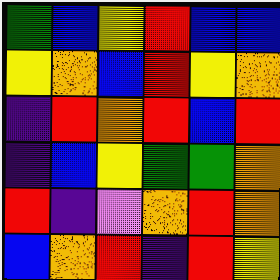[["green", "blue", "yellow", "red", "blue", "blue"], ["yellow", "orange", "blue", "red", "yellow", "orange"], ["indigo", "red", "orange", "red", "blue", "red"], ["indigo", "blue", "yellow", "green", "green", "orange"], ["red", "indigo", "violet", "orange", "red", "orange"], ["blue", "orange", "red", "indigo", "red", "yellow"]]